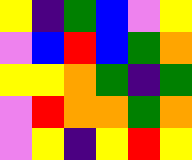[["yellow", "indigo", "green", "blue", "violet", "yellow"], ["violet", "blue", "red", "blue", "green", "orange"], ["yellow", "yellow", "orange", "green", "indigo", "green"], ["violet", "red", "orange", "orange", "green", "orange"], ["violet", "yellow", "indigo", "yellow", "red", "yellow"]]